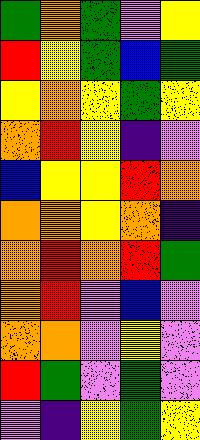[["green", "orange", "green", "violet", "yellow"], ["red", "yellow", "green", "blue", "green"], ["yellow", "orange", "yellow", "green", "yellow"], ["orange", "red", "yellow", "indigo", "violet"], ["blue", "yellow", "yellow", "red", "orange"], ["orange", "orange", "yellow", "orange", "indigo"], ["orange", "red", "orange", "red", "green"], ["orange", "red", "violet", "blue", "violet"], ["orange", "orange", "violet", "yellow", "violet"], ["red", "green", "violet", "green", "violet"], ["violet", "indigo", "yellow", "green", "yellow"]]